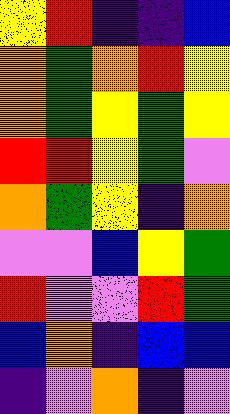[["yellow", "red", "indigo", "indigo", "blue"], ["orange", "green", "orange", "red", "yellow"], ["orange", "green", "yellow", "green", "yellow"], ["red", "red", "yellow", "green", "violet"], ["orange", "green", "yellow", "indigo", "orange"], ["violet", "violet", "blue", "yellow", "green"], ["red", "violet", "violet", "red", "green"], ["blue", "orange", "indigo", "blue", "blue"], ["indigo", "violet", "orange", "indigo", "violet"]]